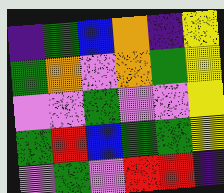[["indigo", "green", "blue", "orange", "indigo", "yellow"], ["green", "orange", "violet", "orange", "green", "yellow"], ["violet", "violet", "green", "violet", "violet", "yellow"], ["green", "red", "blue", "green", "green", "yellow"], ["violet", "green", "violet", "red", "red", "indigo"]]